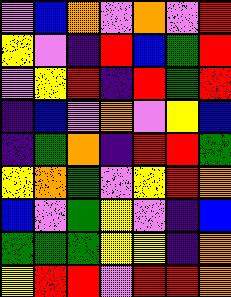[["violet", "blue", "orange", "violet", "orange", "violet", "red"], ["yellow", "violet", "indigo", "red", "blue", "green", "red"], ["violet", "yellow", "red", "indigo", "red", "green", "red"], ["indigo", "blue", "violet", "orange", "violet", "yellow", "blue"], ["indigo", "green", "orange", "indigo", "red", "red", "green"], ["yellow", "orange", "green", "violet", "yellow", "red", "orange"], ["blue", "violet", "green", "yellow", "violet", "indigo", "blue"], ["green", "green", "green", "yellow", "yellow", "indigo", "orange"], ["yellow", "red", "red", "violet", "red", "red", "orange"]]